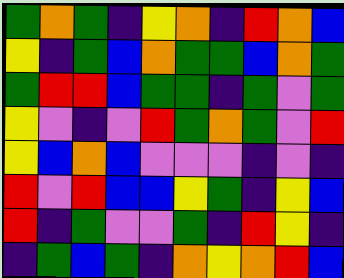[["green", "orange", "green", "indigo", "yellow", "orange", "indigo", "red", "orange", "blue"], ["yellow", "indigo", "green", "blue", "orange", "green", "green", "blue", "orange", "green"], ["green", "red", "red", "blue", "green", "green", "indigo", "green", "violet", "green"], ["yellow", "violet", "indigo", "violet", "red", "green", "orange", "green", "violet", "red"], ["yellow", "blue", "orange", "blue", "violet", "violet", "violet", "indigo", "violet", "indigo"], ["red", "violet", "red", "blue", "blue", "yellow", "green", "indigo", "yellow", "blue"], ["red", "indigo", "green", "violet", "violet", "green", "indigo", "red", "yellow", "indigo"], ["indigo", "green", "blue", "green", "indigo", "orange", "yellow", "orange", "red", "blue"]]